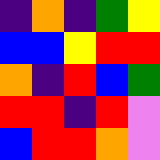[["indigo", "orange", "indigo", "green", "yellow"], ["blue", "blue", "yellow", "red", "red"], ["orange", "indigo", "red", "blue", "green"], ["red", "red", "indigo", "red", "violet"], ["blue", "red", "red", "orange", "violet"]]